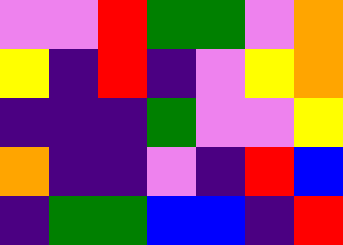[["violet", "violet", "red", "green", "green", "violet", "orange"], ["yellow", "indigo", "red", "indigo", "violet", "yellow", "orange"], ["indigo", "indigo", "indigo", "green", "violet", "violet", "yellow"], ["orange", "indigo", "indigo", "violet", "indigo", "red", "blue"], ["indigo", "green", "green", "blue", "blue", "indigo", "red"]]